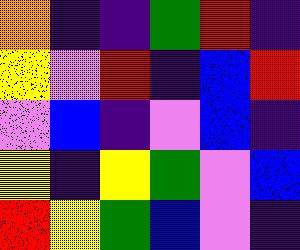[["orange", "indigo", "indigo", "green", "red", "indigo"], ["yellow", "violet", "red", "indigo", "blue", "red"], ["violet", "blue", "indigo", "violet", "blue", "indigo"], ["yellow", "indigo", "yellow", "green", "violet", "blue"], ["red", "yellow", "green", "blue", "violet", "indigo"]]